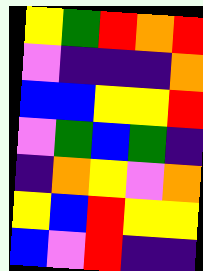[["yellow", "green", "red", "orange", "red"], ["violet", "indigo", "indigo", "indigo", "orange"], ["blue", "blue", "yellow", "yellow", "red"], ["violet", "green", "blue", "green", "indigo"], ["indigo", "orange", "yellow", "violet", "orange"], ["yellow", "blue", "red", "yellow", "yellow"], ["blue", "violet", "red", "indigo", "indigo"]]